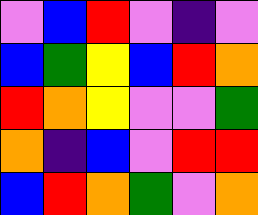[["violet", "blue", "red", "violet", "indigo", "violet"], ["blue", "green", "yellow", "blue", "red", "orange"], ["red", "orange", "yellow", "violet", "violet", "green"], ["orange", "indigo", "blue", "violet", "red", "red"], ["blue", "red", "orange", "green", "violet", "orange"]]